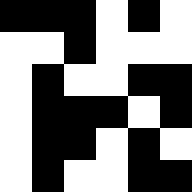[["black", "black", "black", "white", "black", "white"], ["white", "white", "black", "white", "white", "white"], ["white", "black", "white", "white", "black", "black"], ["white", "black", "black", "black", "white", "black"], ["white", "black", "black", "white", "black", "white"], ["white", "black", "white", "white", "black", "black"]]